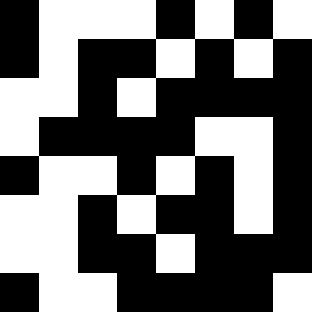[["black", "white", "white", "white", "black", "white", "black", "white"], ["black", "white", "black", "black", "white", "black", "white", "black"], ["white", "white", "black", "white", "black", "black", "black", "black"], ["white", "black", "black", "black", "black", "white", "white", "black"], ["black", "white", "white", "black", "white", "black", "white", "black"], ["white", "white", "black", "white", "black", "black", "white", "black"], ["white", "white", "black", "black", "white", "black", "black", "black"], ["black", "white", "white", "black", "black", "black", "black", "white"]]